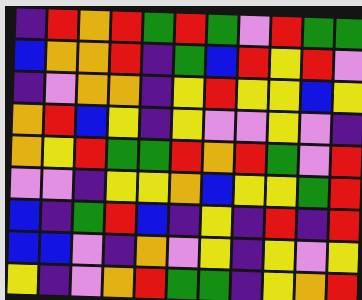[["indigo", "red", "orange", "red", "green", "red", "green", "violet", "red", "green", "green"], ["blue", "orange", "orange", "red", "indigo", "green", "blue", "red", "yellow", "red", "violet"], ["indigo", "violet", "orange", "orange", "indigo", "yellow", "red", "yellow", "yellow", "blue", "yellow"], ["orange", "red", "blue", "yellow", "indigo", "yellow", "violet", "violet", "yellow", "violet", "indigo"], ["orange", "yellow", "red", "green", "green", "red", "orange", "red", "green", "violet", "red"], ["violet", "violet", "indigo", "yellow", "yellow", "orange", "blue", "yellow", "yellow", "green", "red"], ["blue", "indigo", "green", "red", "blue", "indigo", "yellow", "indigo", "red", "indigo", "red"], ["blue", "blue", "violet", "indigo", "orange", "violet", "yellow", "indigo", "yellow", "violet", "yellow"], ["yellow", "indigo", "violet", "orange", "red", "green", "green", "indigo", "yellow", "orange", "red"]]